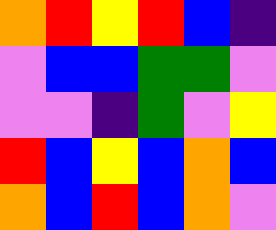[["orange", "red", "yellow", "red", "blue", "indigo"], ["violet", "blue", "blue", "green", "green", "violet"], ["violet", "violet", "indigo", "green", "violet", "yellow"], ["red", "blue", "yellow", "blue", "orange", "blue"], ["orange", "blue", "red", "blue", "orange", "violet"]]